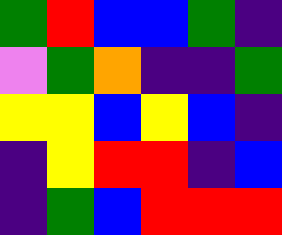[["green", "red", "blue", "blue", "green", "indigo"], ["violet", "green", "orange", "indigo", "indigo", "green"], ["yellow", "yellow", "blue", "yellow", "blue", "indigo"], ["indigo", "yellow", "red", "red", "indigo", "blue"], ["indigo", "green", "blue", "red", "red", "red"]]